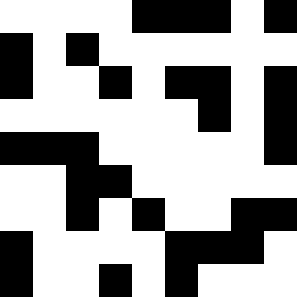[["white", "white", "white", "white", "black", "black", "black", "white", "black"], ["black", "white", "black", "white", "white", "white", "white", "white", "white"], ["black", "white", "white", "black", "white", "black", "black", "white", "black"], ["white", "white", "white", "white", "white", "white", "black", "white", "black"], ["black", "black", "black", "white", "white", "white", "white", "white", "black"], ["white", "white", "black", "black", "white", "white", "white", "white", "white"], ["white", "white", "black", "white", "black", "white", "white", "black", "black"], ["black", "white", "white", "white", "white", "black", "black", "black", "white"], ["black", "white", "white", "black", "white", "black", "white", "white", "white"]]